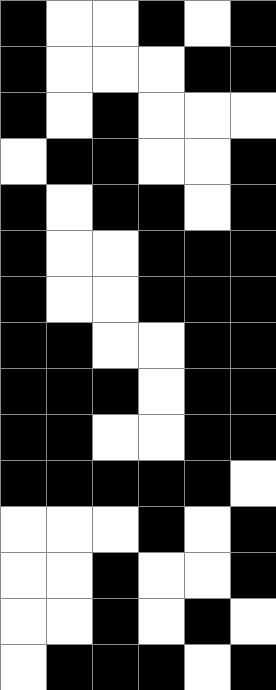[["black", "white", "white", "black", "white", "black"], ["black", "white", "white", "white", "black", "black"], ["black", "white", "black", "white", "white", "white"], ["white", "black", "black", "white", "white", "black"], ["black", "white", "black", "black", "white", "black"], ["black", "white", "white", "black", "black", "black"], ["black", "white", "white", "black", "black", "black"], ["black", "black", "white", "white", "black", "black"], ["black", "black", "black", "white", "black", "black"], ["black", "black", "white", "white", "black", "black"], ["black", "black", "black", "black", "black", "white"], ["white", "white", "white", "black", "white", "black"], ["white", "white", "black", "white", "white", "black"], ["white", "white", "black", "white", "black", "white"], ["white", "black", "black", "black", "white", "black"]]